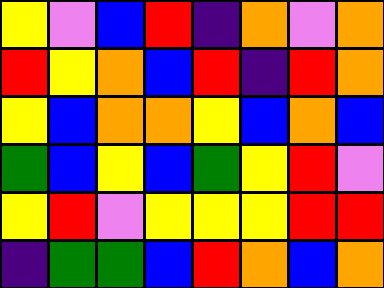[["yellow", "violet", "blue", "red", "indigo", "orange", "violet", "orange"], ["red", "yellow", "orange", "blue", "red", "indigo", "red", "orange"], ["yellow", "blue", "orange", "orange", "yellow", "blue", "orange", "blue"], ["green", "blue", "yellow", "blue", "green", "yellow", "red", "violet"], ["yellow", "red", "violet", "yellow", "yellow", "yellow", "red", "red"], ["indigo", "green", "green", "blue", "red", "orange", "blue", "orange"]]